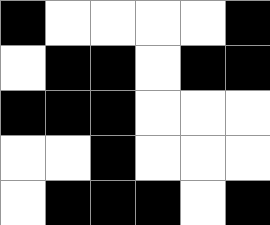[["black", "white", "white", "white", "white", "black"], ["white", "black", "black", "white", "black", "black"], ["black", "black", "black", "white", "white", "white"], ["white", "white", "black", "white", "white", "white"], ["white", "black", "black", "black", "white", "black"]]